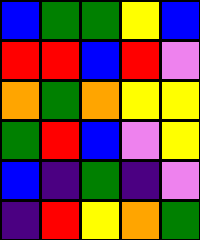[["blue", "green", "green", "yellow", "blue"], ["red", "red", "blue", "red", "violet"], ["orange", "green", "orange", "yellow", "yellow"], ["green", "red", "blue", "violet", "yellow"], ["blue", "indigo", "green", "indigo", "violet"], ["indigo", "red", "yellow", "orange", "green"]]